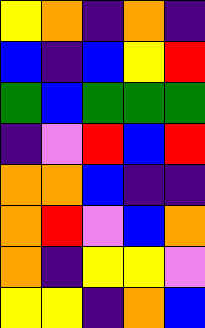[["yellow", "orange", "indigo", "orange", "indigo"], ["blue", "indigo", "blue", "yellow", "red"], ["green", "blue", "green", "green", "green"], ["indigo", "violet", "red", "blue", "red"], ["orange", "orange", "blue", "indigo", "indigo"], ["orange", "red", "violet", "blue", "orange"], ["orange", "indigo", "yellow", "yellow", "violet"], ["yellow", "yellow", "indigo", "orange", "blue"]]